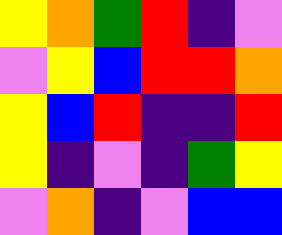[["yellow", "orange", "green", "red", "indigo", "violet"], ["violet", "yellow", "blue", "red", "red", "orange"], ["yellow", "blue", "red", "indigo", "indigo", "red"], ["yellow", "indigo", "violet", "indigo", "green", "yellow"], ["violet", "orange", "indigo", "violet", "blue", "blue"]]